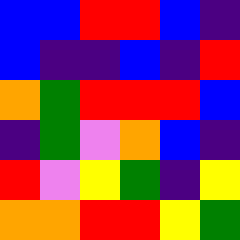[["blue", "blue", "red", "red", "blue", "indigo"], ["blue", "indigo", "indigo", "blue", "indigo", "red"], ["orange", "green", "red", "red", "red", "blue"], ["indigo", "green", "violet", "orange", "blue", "indigo"], ["red", "violet", "yellow", "green", "indigo", "yellow"], ["orange", "orange", "red", "red", "yellow", "green"]]